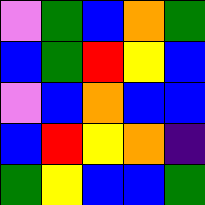[["violet", "green", "blue", "orange", "green"], ["blue", "green", "red", "yellow", "blue"], ["violet", "blue", "orange", "blue", "blue"], ["blue", "red", "yellow", "orange", "indigo"], ["green", "yellow", "blue", "blue", "green"]]